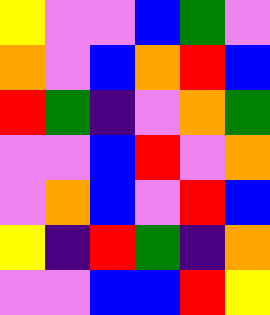[["yellow", "violet", "violet", "blue", "green", "violet"], ["orange", "violet", "blue", "orange", "red", "blue"], ["red", "green", "indigo", "violet", "orange", "green"], ["violet", "violet", "blue", "red", "violet", "orange"], ["violet", "orange", "blue", "violet", "red", "blue"], ["yellow", "indigo", "red", "green", "indigo", "orange"], ["violet", "violet", "blue", "blue", "red", "yellow"]]